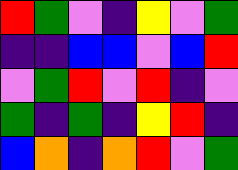[["red", "green", "violet", "indigo", "yellow", "violet", "green"], ["indigo", "indigo", "blue", "blue", "violet", "blue", "red"], ["violet", "green", "red", "violet", "red", "indigo", "violet"], ["green", "indigo", "green", "indigo", "yellow", "red", "indigo"], ["blue", "orange", "indigo", "orange", "red", "violet", "green"]]